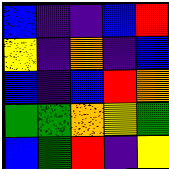[["blue", "indigo", "indigo", "blue", "red"], ["yellow", "indigo", "orange", "indigo", "blue"], ["blue", "indigo", "blue", "red", "orange"], ["green", "green", "orange", "yellow", "green"], ["blue", "green", "red", "indigo", "yellow"]]